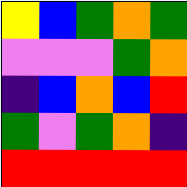[["yellow", "blue", "green", "orange", "green"], ["violet", "violet", "violet", "green", "orange"], ["indigo", "blue", "orange", "blue", "red"], ["green", "violet", "green", "orange", "indigo"], ["red", "red", "red", "red", "red"]]